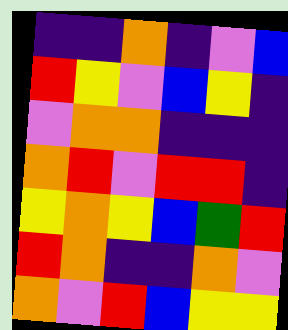[["indigo", "indigo", "orange", "indigo", "violet", "blue"], ["red", "yellow", "violet", "blue", "yellow", "indigo"], ["violet", "orange", "orange", "indigo", "indigo", "indigo"], ["orange", "red", "violet", "red", "red", "indigo"], ["yellow", "orange", "yellow", "blue", "green", "red"], ["red", "orange", "indigo", "indigo", "orange", "violet"], ["orange", "violet", "red", "blue", "yellow", "yellow"]]